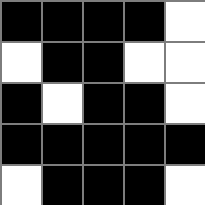[["black", "black", "black", "black", "white"], ["white", "black", "black", "white", "white"], ["black", "white", "black", "black", "white"], ["black", "black", "black", "black", "black"], ["white", "black", "black", "black", "white"]]